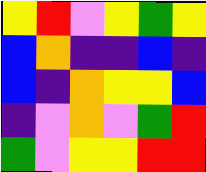[["yellow", "red", "violet", "yellow", "green", "yellow"], ["blue", "orange", "indigo", "indigo", "blue", "indigo"], ["blue", "indigo", "orange", "yellow", "yellow", "blue"], ["indigo", "violet", "orange", "violet", "green", "red"], ["green", "violet", "yellow", "yellow", "red", "red"]]